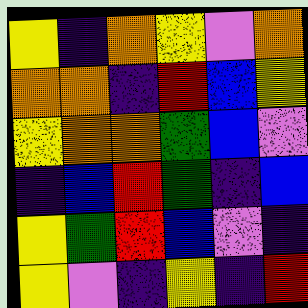[["yellow", "indigo", "orange", "yellow", "violet", "orange"], ["orange", "orange", "indigo", "red", "blue", "yellow"], ["yellow", "orange", "orange", "green", "blue", "violet"], ["indigo", "blue", "red", "green", "indigo", "blue"], ["yellow", "green", "red", "blue", "violet", "indigo"], ["yellow", "violet", "indigo", "yellow", "indigo", "red"]]